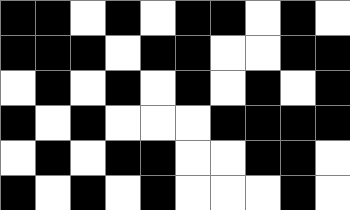[["black", "black", "white", "black", "white", "black", "black", "white", "black", "white"], ["black", "black", "black", "white", "black", "black", "white", "white", "black", "black"], ["white", "black", "white", "black", "white", "black", "white", "black", "white", "black"], ["black", "white", "black", "white", "white", "white", "black", "black", "black", "black"], ["white", "black", "white", "black", "black", "white", "white", "black", "black", "white"], ["black", "white", "black", "white", "black", "white", "white", "white", "black", "white"]]